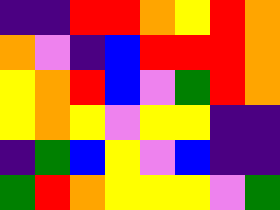[["indigo", "indigo", "red", "red", "orange", "yellow", "red", "orange"], ["orange", "violet", "indigo", "blue", "red", "red", "red", "orange"], ["yellow", "orange", "red", "blue", "violet", "green", "red", "orange"], ["yellow", "orange", "yellow", "violet", "yellow", "yellow", "indigo", "indigo"], ["indigo", "green", "blue", "yellow", "violet", "blue", "indigo", "indigo"], ["green", "red", "orange", "yellow", "yellow", "yellow", "violet", "green"]]